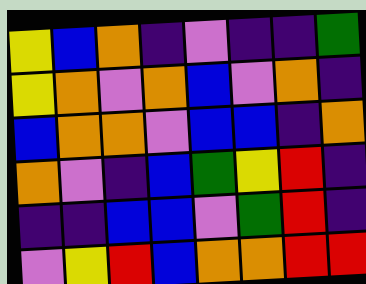[["yellow", "blue", "orange", "indigo", "violet", "indigo", "indigo", "green"], ["yellow", "orange", "violet", "orange", "blue", "violet", "orange", "indigo"], ["blue", "orange", "orange", "violet", "blue", "blue", "indigo", "orange"], ["orange", "violet", "indigo", "blue", "green", "yellow", "red", "indigo"], ["indigo", "indigo", "blue", "blue", "violet", "green", "red", "indigo"], ["violet", "yellow", "red", "blue", "orange", "orange", "red", "red"]]